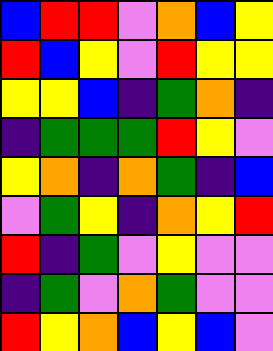[["blue", "red", "red", "violet", "orange", "blue", "yellow"], ["red", "blue", "yellow", "violet", "red", "yellow", "yellow"], ["yellow", "yellow", "blue", "indigo", "green", "orange", "indigo"], ["indigo", "green", "green", "green", "red", "yellow", "violet"], ["yellow", "orange", "indigo", "orange", "green", "indigo", "blue"], ["violet", "green", "yellow", "indigo", "orange", "yellow", "red"], ["red", "indigo", "green", "violet", "yellow", "violet", "violet"], ["indigo", "green", "violet", "orange", "green", "violet", "violet"], ["red", "yellow", "orange", "blue", "yellow", "blue", "violet"]]